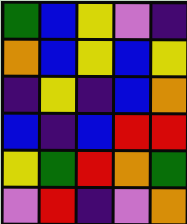[["green", "blue", "yellow", "violet", "indigo"], ["orange", "blue", "yellow", "blue", "yellow"], ["indigo", "yellow", "indigo", "blue", "orange"], ["blue", "indigo", "blue", "red", "red"], ["yellow", "green", "red", "orange", "green"], ["violet", "red", "indigo", "violet", "orange"]]